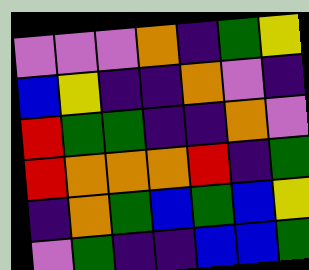[["violet", "violet", "violet", "orange", "indigo", "green", "yellow"], ["blue", "yellow", "indigo", "indigo", "orange", "violet", "indigo"], ["red", "green", "green", "indigo", "indigo", "orange", "violet"], ["red", "orange", "orange", "orange", "red", "indigo", "green"], ["indigo", "orange", "green", "blue", "green", "blue", "yellow"], ["violet", "green", "indigo", "indigo", "blue", "blue", "green"]]